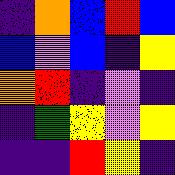[["indigo", "orange", "blue", "red", "blue"], ["blue", "violet", "blue", "indigo", "yellow"], ["orange", "red", "indigo", "violet", "indigo"], ["indigo", "green", "yellow", "violet", "yellow"], ["indigo", "indigo", "red", "yellow", "indigo"]]